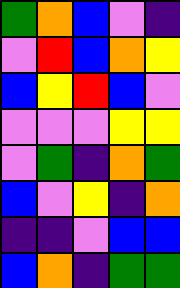[["green", "orange", "blue", "violet", "indigo"], ["violet", "red", "blue", "orange", "yellow"], ["blue", "yellow", "red", "blue", "violet"], ["violet", "violet", "violet", "yellow", "yellow"], ["violet", "green", "indigo", "orange", "green"], ["blue", "violet", "yellow", "indigo", "orange"], ["indigo", "indigo", "violet", "blue", "blue"], ["blue", "orange", "indigo", "green", "green"]]